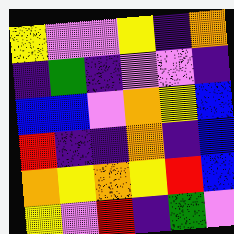[["yellow", "violet", "violet", "yellow", "indigo", "orange"], ["indigo", "green", "indigo", "violet", "violet", "indigo"], ["blue", "blue", "violet", "orange", "yellow", "blue"], ["red", "indigo", "indigo", "orange", "indigo", "blue"], ["orange", "yellow", "orange", "yellow", "red", "blue"], ["yellow", "violet", "red", "indigo", "green", "violet"]]